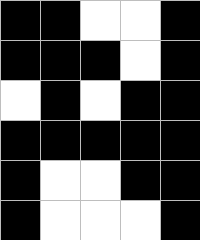[["black", "black", "white", "white", "black"], ["black", "black", "black", "white", "black"], ["white", "black", "white", "black", "black"], ["black", "black", "black", "black", "black"], ["black", "white", "white", "black", "black"], ["black", "white", "white", "white", "black"]]